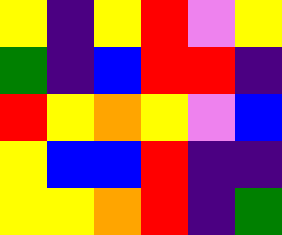[["yellow", "indigo", "yellow", "red", "violet", "yellow"], ["green", "indigo", "blue", "red", "red", "indigo"], ["red", "yellow", "orange", "yellow", "violet", "blue"], ["yellow", "blue", "blue", "red", "indigo", "indigo"], ["yellow", "yellow", "orange", "red", "indigo", "green"]]